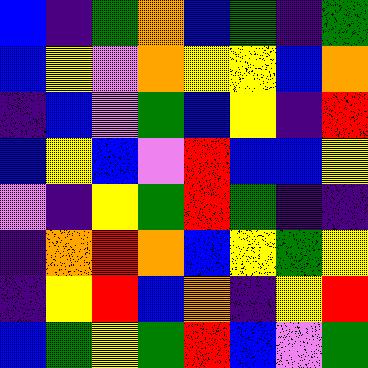[["blue", "indigo", "green", "orange", "blue", "green", "indigo", "green"], ["blue", "yellow", "violet", "orange", "yellow", "yellow", "blue", "orange"], ["indigo", "blue", "violet", "green", "blue", "yellow", "indigo", "red"], ["blue", "yellow", "blue", "violet", "red", "blue", "blue", "yellow"], ["violet", "indigo", "yellow", "green", "red", "green", "indigo", "indigo"], ["indigo", "orange", "red", "orange", "blue", "yellow", "green", "yellow"], ["indigo", "yellow", "red", "blue", "orange", "indigo", "yellow", "red"], ["blue", "green", "yellow", "green", "red", "blue", "violet", "green"]]